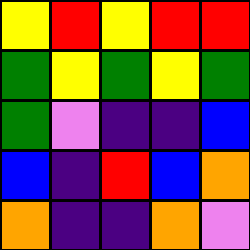[["yellow", "red", "yellow", "red", "red"], ["green", "yellow", "green", "yellow", "green"], ["green", "violet", "indigo", "indigo", "blue"], ["blue", "indigo", "red", "blue", "orange"], ["orange", "indigo", "indigo", "orange", "violet"]]